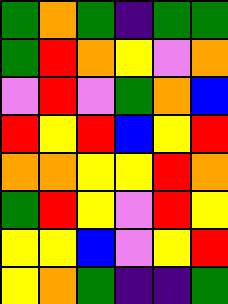[["green", "orange", "green", "indigo", "green", "green"], ["green", "red", "orange", "yellow", "violet", "orange"], ["violet", "red", "violet", "green", "orange", "blue"], ["red", "yellow", "red", "blue", "yellow", "red"], ["orange", "orange", "yellow", "yellow", "red", "orange"], ["green", "red", "yellow", "violet", "red", "yellow"], ["yellow", "yellow", "blue", "violet", "yellow", "red"], ["yellow", "orange", "green", "indigo", "indigo", "green"]]